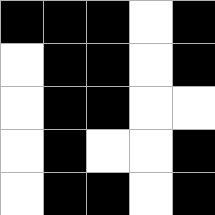[["black", "black", "black", "white", "black"], ["white", "black", "black", "white", "black"], ["white", "black", "black", "white", "white"], ["white", "black", "white", "white", "black"], ["white", "black", "black", "white", "black"]]